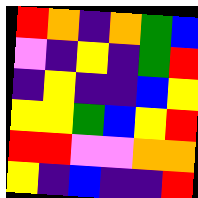[["red", "orange", "indigo", "orange", "green", "blue"], ["violet", "indigo", "yellow", "indigo", "green", "red"], ["indigo", "yellow", "indigo", "indigo", "blue", "yellow"], ["yellow", "yellow", "green", "blue", "yellow", "red"], ["red", "red", "violet", "violet", "orange", "orange"], ["yellow", "indigo", "blue", "indigo", "indigo", "red"]]